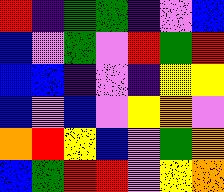[["red", "indigo", "green", "green", "indigo", "violet", "blue"], ["blue", "violet", "green", "violet", "red", "green", "red"], ["blue", "blue", "indigo", "violet", "indigo", "yellow", "yellow"], ["blue", "violet", "blue", "violet", "yellow", "orange", "violet"], ["orange", "red", "yellow", "blue", "violet", "green", "orange"], ["blue", "green", "red", "red", "violet", "yellow", "orange"]]